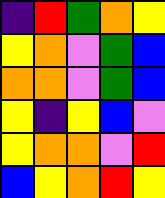[["indigo", "red", "green", "orange", "yellow"], ["yellow", "orange", "violet", "green", "blue"], ["orange", "orange", "violet", "green", "blue"], ["yellow", "indigo", "yellow", "blue", "violet"], ["yellow", "orange", "orange", "violet", "red"], ["blue", "yellow", "orange", "red", "yellow"]]